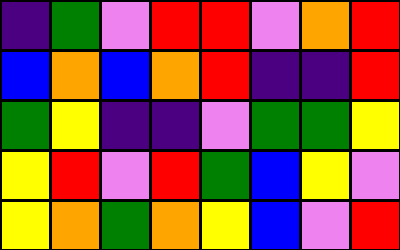[["indigo", "green", "violet", "red", "red", "violet", "orange", "red"], ["blue", "orange", "blue", "orange", "red", "indigo", "indigo", "red"], ["green", "yellow", "indigo", "indigo", "violet", "green", "green", "yellow"], ["yellow", "red", "violet", "red", "green", "blue", "yellow", "violet"], ["yellow", "orange", "green", "orange", "yellow", "blue", "violet", "red"]]